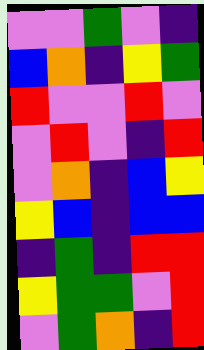[["violet", "violet", "green", "violet", "indigo"], ["blue", "orange", "indigo", "yellow", "green"], ["red", "violet", "violet", "red", "violet"], ["violet", "red", "violet", "indigo", "red"], ["violet", "orange", "indigo", "blue", "yellow"], ["yellow", "blue", "indigo", "blue", "blue"], ["indigo", "green", "indigo", "red", "red"], ["yellow", "green", "green", "violet", "red"], ["violet", "green", "orange", "indigo", "red"]]